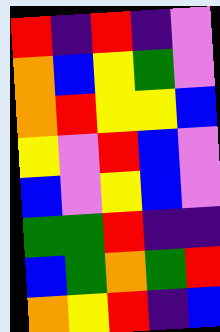[["red", "indigo", "red", "indigo", "violet"], ["orange", "blue", "yellow", "green", "violet"], ["orange", "red", "yellow", "yellow", "blue"], ["yellow", "violet", "red", "blue", "violet"], ["blue", "violet", "yellow", "blue", "violet"], ["green", "green", "red", "indigo", "indigo"], ["blue", "green", "orange", "green", "red"], ["orange", "yellow", "red", "indigo", "blue"]]